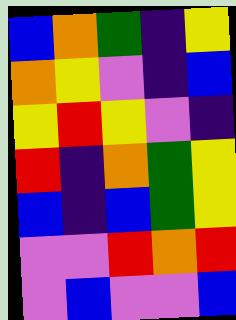[["blue", "orange", "green", "indigo", "yellow"], ["orange", "yellow", "violet", "indigo", "blue"], ["yellow", "red", "yellow", "violet", "indigo"], ["red", "indigo", "orange", "green", "yellow"], ["blue", "indigo", "blue", "green", "yellow"], ["violet", "violet", "red", "orange", "red"], ["violet", "blue", "violet", "violet", "blue"]]